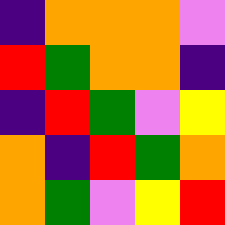[["indigo", "orange", "orange", "orange", "violet"], ["red", "green", "orange", "orange", "indigo"], ["indigo", "red", "green", "violet", "yellow"], ["orange", "indigo", "red", "green", "orange"], ["orange", "green", "violet", "yellow", "red"]]